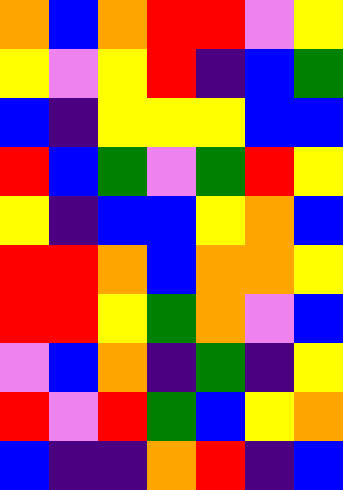[["orange", "blue", "orange", "red", "red", "violet", "yellow"], ["yellow", "violet", "yellow", "red", "indigo", "blue", "green"], ["blue", "indigo", "yellow", "yellow", "yellow", "blue", "blue"], ["red", "blue", "green", "violet", "green", "red", "yellow"], ["yellow", "indigo", "blue", "blue", "yellow", "orange", "blue"], ["red", "red", "orange", "blue", "orange", "orange", "yellow"], ["red", "red", "yellow", "green", "orange", "violet", "blue"], ["violet", "blue", "orange", "indigo", "green", "indigo", "yellow"], ["red", "violet", "red", "green", "blue", "yellow", "orange"], ["blue", "indigo", "indigo", "orange", "red", "indigo", "blue"]]